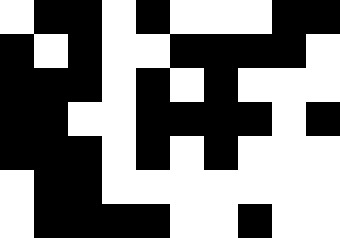[["white", "black", "black", "white", "black", "white", "white", "white", "black", "black"], ["black", "white", "black", "white", "white", "black", "black", "black", "black", "white"], ["black", "black", "black", "white", "black", "white", "black", "white", "white", "white"], ["black", "black", "white", "white", "black", "black", "black", "black", "white", "black"], ["black", "black", "black", "white", "black", "white", "black", "white", "white", "white"], ["white", "black", "black", "white", "white", "white", "white", "white", "white", "white"], ["white", "black", "black", "black", "black", "white", "white", "black", "white", "white"]]